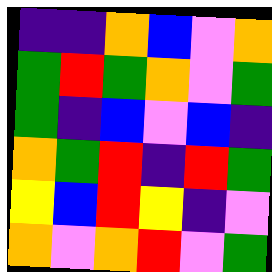[["indigo", "indigo", "orange", "blue", "violet", "orange"], ["green", "red", "green", "orange", "violet", "green"], ["green", "indigo", "blue", "violet", "blue", "indigo"], ["orange", "green", "red", "indigo", "red", "green"], ["yellow", "blue", "red", "yellow", "indigo", "violet"], ["orange", "violet", "orange", "red", "violet", "green"]]